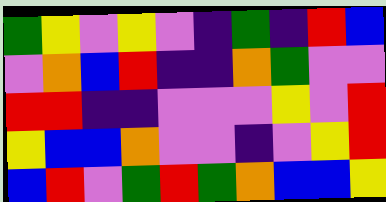[["green", "yellow", "violet", "yellow", "violet", "indigo", "green", "indigo", "red", "blue"], ["violet", "orange", "blue", "red", "indigo", "indigo", "orange", "green", "violet", "violet"], ["red", "red", "indigo", "indigo", "violet", "violet", "violet", "yellow", "violet", "red"], ["yellow", "blue", "blue", "orange", "violet", "violet", "indigo", "violet", "yellow", "red"], ["blue", "red", "violet", "green", "red", "green", "orange", "blue", "blue", "yellow"]]